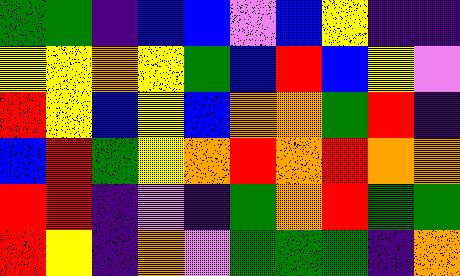[["green", "green", "indigo", "blue", "blue", "violet", "blue", "yellow", "indigo", "indigo"], ["yellow", "yellow", "orange", "yellow", "green", "blue", "red", "blue", "yellow", "violet"], ["red", "yellow", "blue", "yellow", "blue", "orange", "orange", "green", "red", "indigo"], ["blue", "red", "green", "yellow", "orange", "red", "orange", "red", "orange", "orange"], ["red", "red", "indigo", "violet", "indigo", "green", "orange", "red", "green", "green"], ["red", "yellow", "indigo", "orange", "violet", "green", "green", "green", "indigo", "orange"]]